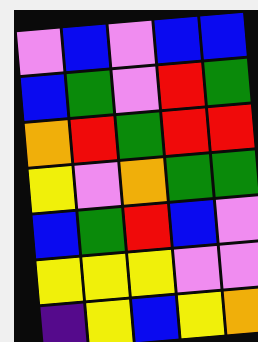[["violet", "blue", "violet", "blue", "blue"], ["blue", "green", "violet", "red", "green"], ["orange", "red", "green", "red", "red"], ["yellow", "violet", "orange", "green", "green"], ["blue", "green", "red", "blue", "violet"], ["yellow", "yellow", "yellow", "violet", "violet"], ["indigo", "yellow", "blue", "yellow", "orange"]]